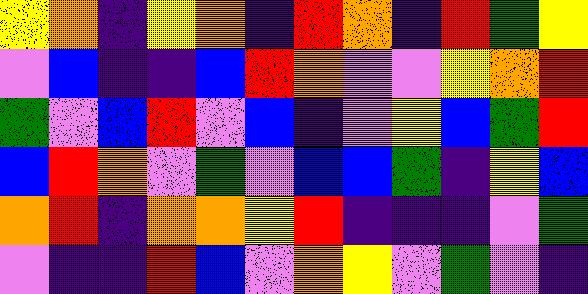[["yellow", "orange", "indigo", "yellow", "orange", "indigo", "red", "orange", "indigo", "red", "green", "yellow"], ["violet", "blue", "indigo", "indigo", "blue", "red", "orange", "violet", "violet", "yellow", "orange", "red"], ["green", "violet", "blue", "red", "violet", "blue", "indigo", "violet", "yellow", "blue", "green", "red"], ["blue", "red", "orange", "violet", "green", "violet", "blue", "blue", "green", "indigo", "yellow", "blue"], ["orange", "red", "indigo", "orange", "orange", "yellow", "red", "indigo", "indigo", "indigo", "violet", "green"], ["violet", "indigo", "indigo", "red", "blue", "violet", "orange", "yellow", "violet", "green", "violet", "indigo"]]